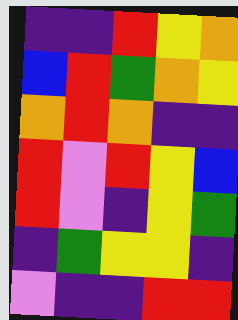[["indigo", "indigo", "red", "yellow", "orange"], ["blue", "red", "green", "orange", "yellow"], ["orange", "red", "orange", "indigo", "indigo"], ["red", "violet", "red", "yellow", "blue"], ["red", "violet", "indigo", "yellow", "green"], ["indigo", "green", "yellow", "yellow", "indigo"], ["violet", "indigo", "indigo", "red", "red"]]